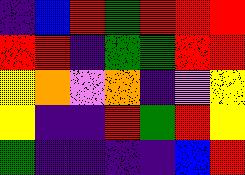[["indigo", "blue", "red", "green", "red", "red", "red"], ["red", "red", "indigo", "green", "green", "red", "red"], ["yellow", "orange", "violet", "orange", "indigo", "violet", "yellow"], ["yellow", "indigo", "indigo", "red", "green", "red", "yellow"], ["green", "indigo", "indigo", "indigo", "indigo", "blue", "red"]]